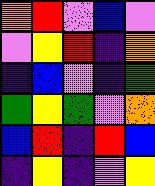[["orange", "red", "violet", "blue", "violet"], ["violet", "yellow", "red", "indigo", "orange"], ["indigo", "blue", "violet", "indigo", "green"], ["green", "yellow", "green", "violet", "orange"], ["blue", "red", "indigo", "red", "blue"], ["indigo", "yellow", "indigo", "violet", "yellow"]]